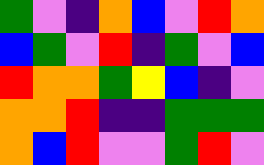[["green", "violet", "indigo", "orange", "blue", "violet", "red", "orange"], ["blue", "green", "violet", "red", "indigo", "green", "violet", "blue"], ["red", "orange", "orange", "green", "yellow", "blue", "indigo", "violet"], ["orange", "orange", "red", "indigo", "indigo", "green", "green", "green"], ["orange", "blue", "red", "violet", "violet", "green", "red", "violet"]]